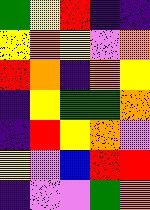[["green", "yellow", "red", "indigo", "indigo"], ["yellow", "orange", "yellow", "violet", "orange"], ["red", "orange", "indigo", "orange", "yellow"], ["indigo", "yellow", "green", "green", "orange"], ["indigo", "red", "yellow", "orange", "violet"], ["yellow", "violet", "blue", "red", "red"], ["indigo", "violet", "violet", "green", "orange"]]